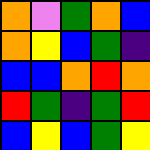[["orange", "violet", "green", "orange", "blue"], ["orange", "yellow", "blue", "green", "indigo"], ["blue", "blue", "orange", "red", "orange"], ["red", "green", "indigo", "green", "red"], ["blue", "yellow", "blue", "green", "yellow"]]